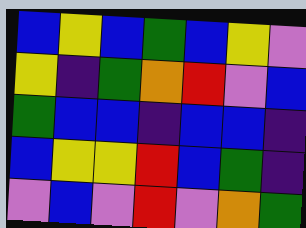[["blue", "yellow", "blue", "green", "blue", "yellow", "violet"], ["yellow", "indigo", "green", "orange", "red", "violet", "blue"], ["green", "blue", "blue", "indigo", "blue", "blue", "indigo"], ["blue", "yellow", "yellow", "red", "blue", "green", "indigo"], ["violet", "blue", "violet", "red", "violet", "orange", "green"]]